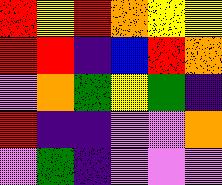[["red", "yellow", "red", "orange", "yellow", "yellow"], ["red", "red", "indigo", "blue", "red", "orange"], ["violet", "orange", "green", "yellow", "green", "indigo"], ["red", "indigo", "indigo", "violet", "violet", "orange"], ["violet", "green", "indigo", "violet", "violet", "violet"]]